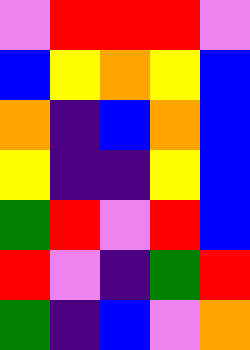[["violet", "red", "red", "red", "violet"], ["blue", "yellow", "orange", "yellow", "blue"], ["orange", "indigo", "blue", "orange", "blue"], ["yellow", "indigo", "indigo", "yellow", "blue"], ["green", "red", "violet", "red", "blue"], ["red", "violet", "indigo", "green", "red"], ["green", "indigo", "blue", "violet", "orange"]]